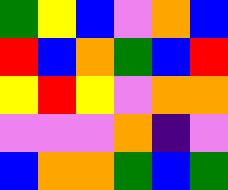[["green", "yellow", "blue", "violet", "orange", "blue"], ["red", "blue", "orange", "green", "blue", "red"], ["yellow", "red", "yellow", "violet", "orange", "orange"], ["violet", "violet", "violet", "orange", "indigo", "violet"], ["blue", "orange", "orange", "green", "blue", "green"]]